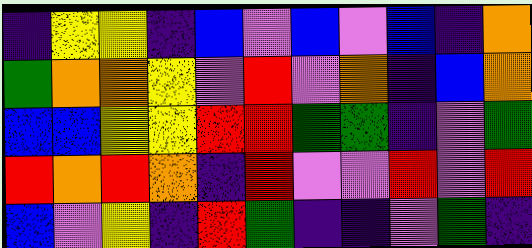[["indigo", "yellow", "yellow", "indigo", "blue", "violet", "blue", "violet", "blue", "indigo", "orange"], ["green", "orange", "orange", "yellow", "violet", "red", "violet", "orange", "indigo", "blue", "orange"], ["blue", "blue", "yellow", "yellow", "red", "red", "green", "green", "indigo", "violet", "green"], ["red", "orange", "red", "orange", "indigo", "red", "violet", "violet", "red", "violet", "red"], ["blue", "violet", "yellow", "indigo", "red", "green", "indigo", "indigo", "violet", "green", "indigo"]]